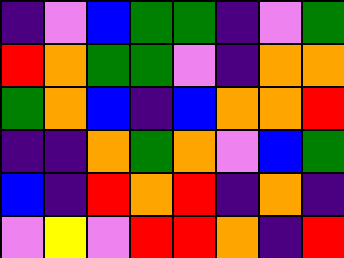[["indigo", "violet", "blue", "green", "green", "indigo", "violet", "green"], ["red", "orange", "green", "green", "violet", "indigo", "orange", "orange"], ["green", "orange", "blue", "indigo", "blue", "orange", "orange", "red"], ["indigo", "indigo", "orange", "green", "orange", "violet", "blue", "green"], ["blue", "indigo", "red", "orange", "red", "indigo", "orange", "indigo"], ["violet", "yellow", "violet", "red", "red", "orange", "indigo", "red"]]